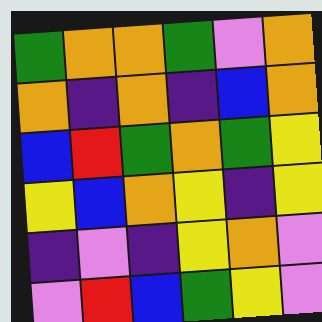[["green", "orange", "orange", "green", "violet", "orange"], ["orange", "indigo", "orange", "indigo", "blue", "orange"], ["blue", "red", "green", "orange", "green", "yellow"], ["yellow", "blue", "orange", "yellow", "indigo", "yellow"], ["indigo", "violet", "indigo", "yellow", "orange", "violet"], ["violet", "red", "blue", "green", "yellow", "violet"]]